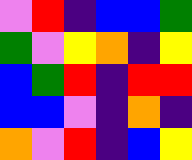[["violet", "red", "indigo", "blue", "blue", "green"], ["green", "violet", "yellow", "orange", "indigo", "yellow"], ["blue", "green", "red", "indigo", "red", "red"], ["blue", "blue", "violet", "indigo", "orange", "indigo"], ["orange", "violet", "red", "indigo", "blue", "yellow"]]